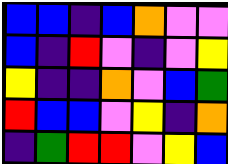[["blue", "blue", "indigo", "blue", "orange", "violet", "violet"], ["blue", "indigo", "red", "violet", "indigo", "violet", "yellow"], ["yellow", "indigo", "indigo", "orange", "violet", "blue", "green"], ["red", "blue", "blue", "violet", "yellow", "indigo", "orange"], ["indigo", "green", "red", "red", "violet", "yellow", "blue"]]